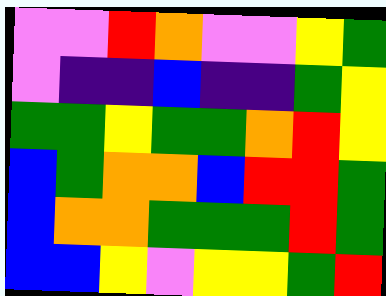[["violet", "violet", "red", "orange", "violet", "violet", "yellow", "green"], ["violet", "indigo", "indigo", "blue", "indigo", "indigo", "green", "yellow"], ["green", "green", "yellow", "green", "green", "orange", "red", "yellow"], ["blue", "green", "orange", "orange", "blue", "red", "red", "green"], ["blue", "orange", "orange", "green", "green", "green", "red", "green"], ["blue", "blue", "yellow", "violet", "yellow", "yellow", "green", "red"]]